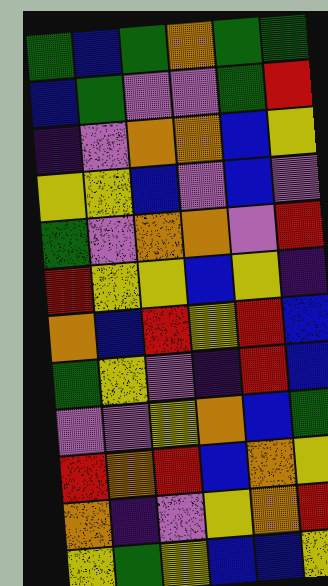[["green", "blue", "green", "orange", "green", "green"], ["blue", "green", "violet", "violet", "green", "red"], ["indigo", "violet", "orange", "orange", "blue", "yellow"], ["yellow", "yellow", "blue", "violet", "blue", "violet"], ["green", "violet", "orange", "orange", "violet", "red"], ["red", "yellow", "yellow", "blue", "yellow", "indigo"], ["orange", "blue", "red", "yellow", "red", "blue"], ["green", "yellow", "violet", "indigo", "red", "blue"], ["violet", "violet", "yellow", "orange", "blue", "green"], ["red", "orange", "red", "blue", "orange", "yellow"], ["orange", "indigo", "violet", "yellow", "orange", "red"], ["yellow", "green", "yellow", "blue", "blue", "yellow"]]